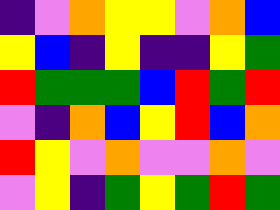[["indigo", "violet", "orange", "yellow", "yellow", "violet", "orange", "blue"], ["yellow", "blue", "indigo", "yellow", "indigo", "indigo", "yellow", "green"], ["red", "green", "green", "green", "blue", "red", "green", "red"], ["violet", "indigo", "orange", "blue", "yellow", "red", "blue", "orange"], ["red", "yellow", "violet", "orange", "violet", "violet", "orange", "violet"], ["violet", "yellow", "indigo", "green", "yellow", "green", "red", "green"]]